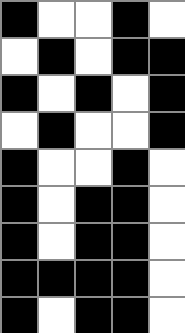[["black", "white", "white", "black", "white"], ["white", "black", "white", "black", "black"], ["black", "white", "black", "white", "black"], ["white", "black", "white", "white", "black"], ["black", "white", "white", "black", "white"], ["black", "white", "black", "black", "white"], ["black", "white", "black", "black", "white"], ["black", "black", "black", "black", "white"], ["black", "white", "black", "black", "white"]]